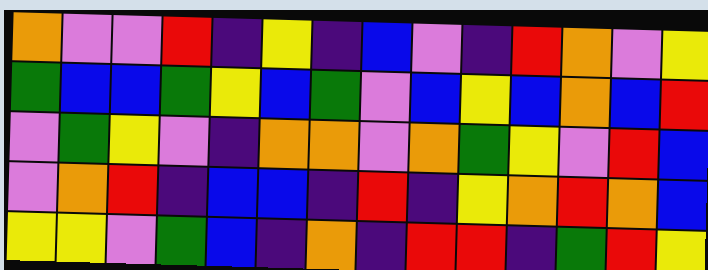[["orange", "violet", "violet", "red", "indigo", "yellow", "indigo", "blue", "violet", "indigo", "red", "orange", "violet", "yellow"], ["green", "blue", "blue", "green", "yellow", "blue", "green", "violet", "blue", "yellow", "blue", "orange", "blue", "red"], ["violet", "green", "yellow", "violet", "indigo", "orange", "orange", "violet", "orange", "green", "yellow", "violet", "red", "blue"], ["violet", "orange", "red", "indigo", "blue", "blue", "indigo", "red", "indigo", "yellow", "orange", "red", "orange", "blue"], ["yellow", "yellow", "violet", "green", "blue", "indigo", "orange", "indigo", "red", "red", "indigo", "green", "red", "yellow"]]